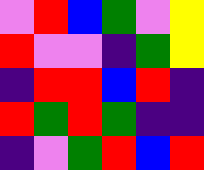[["violet", "red", "blue", "green", "violet", "yellow"], ["red", "violet", "violet", "indigo", "green", "yellow"], ["indigo", "red", "red", "blue", "red", "indigo"], ["red", "green", "red", "green", "indigo", "indigo"], ["indigo", "violet", "green", "red", "blue", "red"]]